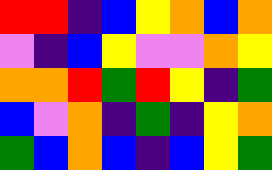[["red", "red", "indigo", "blue", "yellow", "orange", "blue", "orange"], ["violet", "indigo", "blue", "yellow", "violet", "violet", "orange", "yellow"], ["orange", "orange", "red", "green", "red", "yellow", "indigo", "green"], ["blue", "violet", "orange", "indigo", "green", "indigo", "yellow", "orange"], ["green", "blue", "orange", "blue", "indigo", "blue", "yellow", "green"]]